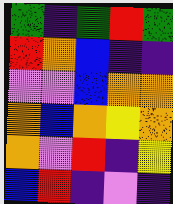[["green", "indigo", "green", "red", "green"], ["red", "orange", "blue", "indigo", "indigo"], ["violet", "violet", "blue", "orange", "orange"], ["orange", "blue", "orange", "yellow", "orange"], ["orange", "violet", "red", "indigo", "yellow"], ["blue", "red", "indigo", "violet", "indigo"]]